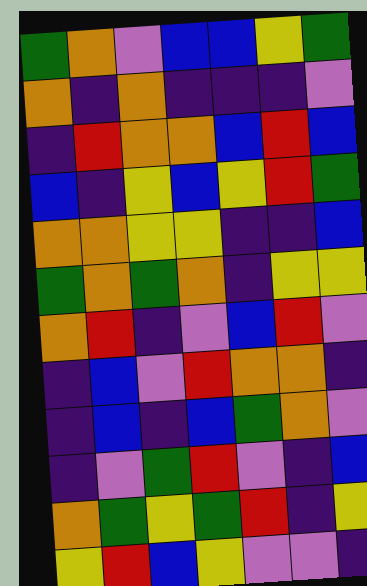[["green", "orange", "violet", "blue", "blue", "yellow", "green"], ["orange", "indigo", "orange", "indigo", "indigo", "indigo", "violet"], ["indigo", "red", "orange", "orange", "blue", "red", "blue"], ["blue", "indigo", "yellow", "blue", "yellow", "red", "green"], ["orange", "orange", "yellow", "yellow", "indigo", "indigo", "blue"], ["green", "orange", "green", "orange", "indigo", "yellow", "yellow"], ["orange", "red", "indigo", "violet", "blue", "red", "violet"], ["indigo", "blue", "violet", "red", "orange", "orange", "indigo"], ["indigo", "blue", "indigo", "blue", "green", "orange", "violet"], ["indigo", "violet", "green", "red", "violet", "indigo", "blue"], ["orange", "green", "yellow", "green", "red", "indigo", "yellow"], ["yellow", "red", "blue", "yellow", "violet", "violet", "indigo"]]